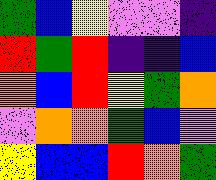[["green", "blue", "yellow", "violet", "violet", "indigo"], ["red", "green", "red", "indigo", "indigo", "blue"], ["orange", "blue", "red", "yellow", "green", "orange"], ["violet", "orange", "orange", "green", "blue", "violet"], ["yellow", "blue", "blue", "red", "orange", "green"]]